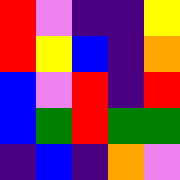[["red", "violet", "indigo", "indigo", "yellow"], ["red", "yellow", "blue", "indigo", "orange"], ["blue", "violet", "red", "indigo", "red"], ["blue", "green", "red", "green", "green"], ["indigo", "blue", "indigo", "orange", "violet"]]